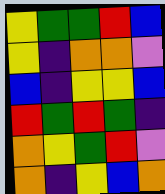[["yellow", "green", "green", "red", "blue"], ["yellow", "indigo", "orange", "orange", "violet"], ["blue", "indigo", "yellow", "yellow", "blue"], ["red", "green", "red", "green", "indigo"], ["orange", "yellow", "green", "red", "violet"], ["orange", "indigo", "yellow", "blue", "orange"]]